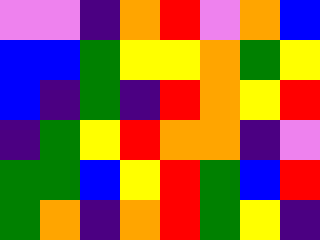[["violet", "violet", "indigo", "orange", "red", "violet", "orange", "blue"], ["blue", "blue", "green", "yellow", "yellow", "orange", "green", "yellow"], ["blue", "indigo", "green", "indigo", "red", "orange", "yellow", "red"], ["indigo", "green", "yellow", "red", "orange", "orange", "indigo", "violet"], ["green", "green", "blue", "yellow", "red", "green", "blue", "red"], ["green", "orange", "indigo", "orange", "red", "green", "yellow", "indigo"]]